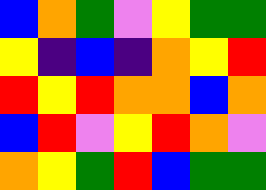[["blue", "orange", "green", "violet", "yellow", "green", "green"], ["yellow", "indigo", "blue", "indigo", "orange", "yellow", "red"], ["red", "yellow", "red", "orange", "orange", "blue", "orange"], ["blue", "red", "violet", "yellow", "red", "orange", "violet"], ["orange", "yellow", "green", "red", "blue", "green", "green"]]